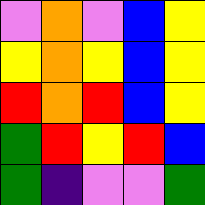[["violet", "orange", "violet", "blue", "yellow"], ["yellow", "orange", "yellow", "blue", "yellow"], ["red", "orange", "red", "blue", "yellow"], ["green", "red", "yellow", "red", "blue"], ["green", "indigo", "violet", "violet", "green"]]